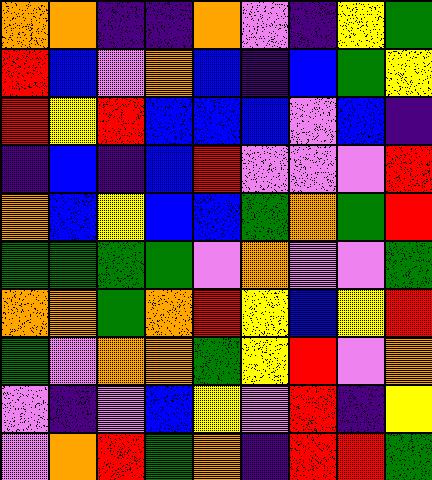[["orange", "orange", "indigo", "indigo", "orange", "violet", "indigo", "yellow", "green"], ["red", "blue", "violet", "orange", "blue", "indigo", "blue", "green", "yellow"], ["red", "yellow", "red", "blue", "blue", "blue", "violet", "blue", "indigo"], ["indigo", "blue", "indigo", "blue", "red", "violet", "violet", "violet", "red"], ["orange", "blue", "yellow", "blue", "blue", "green", "orange", "green", "red"], ["green", "green", "green", "green", "violet", "orange", "violet", "violet", "green"], ["orange", "orange", "green", "orange", "red", "yellow", "blue", "yellow", "red"], ["green", "violet", "orange", "orange", "green", "yellow", "red", "violet", "orange"], ["violet", "indigo", "violet", "blue", "yellow", "violet", "red", "indigo", "yellow"], ["violet", "orange", "red", "green", "orange", "indigo", "red", "red", "green"]]